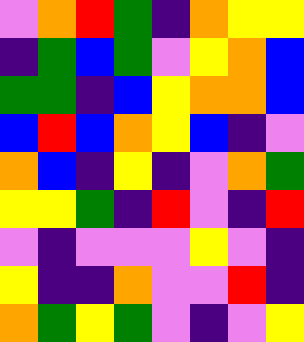[["violet", "orange", "red", "green", "indigo", "orange", "yellow", "yellow"], ["indigo", "green", "blue", "green", "violet", "yellow", "orange", "blue"], ["green", "green", "indigo", "blue", "yellow", "orange", "orange", "blue"], ["blue", "red", "blue", "orange", "yellow", "blue", "indigo", "violet"], ["orange", "blue", "indigo", "yellow", "indigo", "violet", "orange", "green"], ["yellow", "yellow", "green", "indigo", "red", "violet", "indigo", "red"], ["violet", "indigo", "violet", "violet", "violet", "yellow", "violet", "indigo"], ["yellow", "indigo", "indigo", "orange", "violet", "violet", "red", "indigo"], ["orange", "green", "yellow", "green", "violet", "indigo", "violet", "yellow"]]